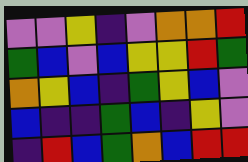[["violet", "violet", "yellow", "indigo", "violet", "orange", "orange", "red"], ["green", "blue", "violet", "blue", "yellow", "yellow", "red", "green"], ["orange", "yellow", "blue", "indigo", "green", "yellow", "blue", "violet"], ["blue", "indigo", "indigo", "green", "blue", "indigo", "yellow", "violet"], ["indigo", "red", "blue", "green", "orange", "blue", "red", "red"]]